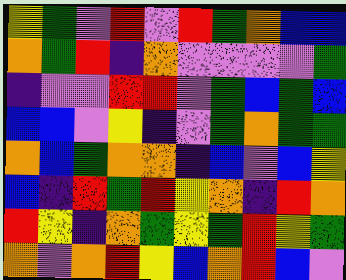[["yellow", "green", "violet", "red", "violet", "red", "green", "orange", "blue", "blue"], ["orange", "green", "red", "indigo", "orange", "violet", "violet", "violet", "violet", "green"], ["indigo", "violet", "violet", "red", "red", "violet", "green", "blue", "green", "blue"], ["blue", "blue", "violet", "yellow", "indigo", "violet", "green", "orange", "green", "green"], ["orange", "blue", "green", "orange", "orange", "indigo", "blue", "violet", "blue", "yellow"], ["blue", "indigo", "red", "green", "red", "yellow", "orange", "indigo", "red", "orange"], ["red", "yellow", "indigo", "orange", "green", "yellow", "green", "red", "yellow", "green"], ["orange", "violet", "orange", "red", "yellow", "blue", "orange", "red", "blue", "violet"]]